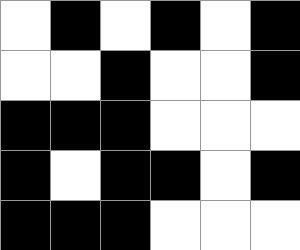[["white", "black", "white", "black", "white", "black"], ["white", "white", "black", "white", "white", "black"], ["black", "black", "black", "white", "white", "white"], ["black", "white", "black", "black", "white", "black"], ["black", "black", "black", "white", "white", "white"]]